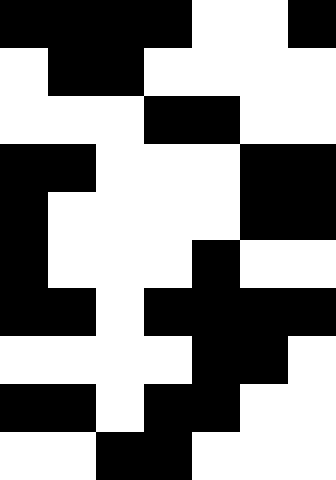[["black", "black", "black", "black", "white", "white", "black"], ["white", "black", "black", "white", "white", "white", "white"], ["white", "white", "white", "black", "black", "white", "white"], ["black", "black", "white", "white", "white", "black", "black"], ["black", "white", "white", "white", "white", "black", "black"], ["black", "white", "white", "white", "black", "white", "white"], ["black", "black", "white", "black", "black", "black", "black"], ["white", "white", "white", "white", "black", "black", "white"], ["black", "black", "white", "black", "black", "white", "white"], ["white", "white", "black", "black", "white", "white", "white"]]